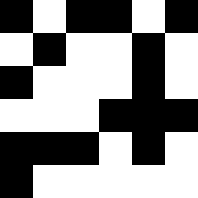[["black", "white", "black", "black", "white", "black"], ["white", "black", "white", "white", "black", "white"], ["black", "white", "white", "white", "black", "white"], ["white", "white", "white", "black", "black", "black"], ["black", "black", "black", "white", "black", "white"], ["black", "white", "white", "white", "white", "white"]]